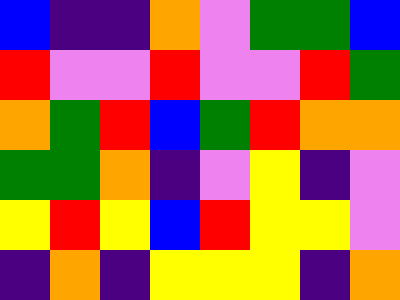[["blue", "indigo", "indigo", "orange", "violet", "green", "green", "blue"], ["red", "violet", "violet", "red", "violet", "violet", "red", "green"], ["orange", "green", "red", "blue", "green", "red", "orange", "orange"], ["green", "green", "orange", "indigo", "violet", "yellow", "indigo", "violet"], ["yellow", "red", "yellow", "blue", "red", "yellow", "yellow", "violet"], ["indigo", "orange", "indigo", "yellow", "yellow", "yellow", "indigo", "orange"]]